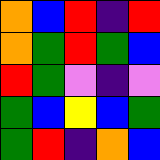[["orange", "blue", "red", "indigo", "red"], ["orange", "green", "red", "green", "blue"], ["red", "green", "violet", "indigo", "violet"], ["green", "blue", "yellow", "blue", "green"], ["green", "red", "indigo", "orange", "blue"]]